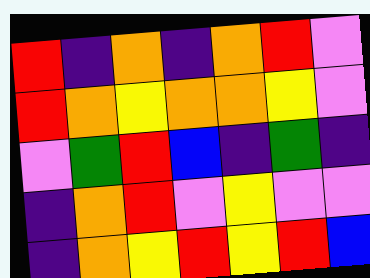[["red", "indigo", "orange", "indigo", "orange", "red", "violet"], ["red", "orange", "yellow", "orange", "orange", "yellow", "violet"], ["violet", "green", "red", "blue", "indigo", "green", "indigo"], ["indigo", "orange", "red", "violet", "yellow", "violet", "violet"], ["indigo", "orange", "yellow", "red", "yellow", "red", "blue"]]